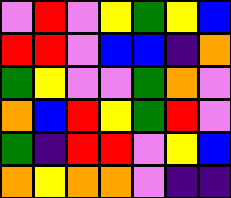[["violet", "red", "violet", "yellow", "green", "yellow", "blue"], ["red", "red", "violet", "blue", "blue", "indigo", "orange"], ["green", "yellow", "violet", "violet", "green", "orange", "violet"], ["orange", "blue", "red", "yellow", "green", "red", "violet"], ["green", "indigo", "red", "red", "violet", "yellow", "blue"], ["orange", "yellow", "orange", "orange", "violet", "indigo", "indigo"]]